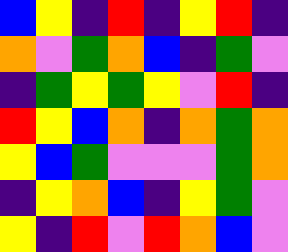[["blue", "yellow", "indigo", "red", "indigo", "yellow", "red", "indigo"], ["orange", "violet", "green", "orange", "blue", "indigo", "green", "violet"], ["indigo", "green", "yellow", "green", "yellow", "violet", "red", "indigo"], ["red", "yellow", "blue", "orange", "indigo", "orange", "green", "orange"], ["yellow", "blue", "green", "violet", "violet", "violet", "green", "orange"], ["indigo", "yellow", "orange", "blue", "indigo", "yellow", "green", "violet"], ["yellow", "indigo", "red", "violet", "red", "orange", "blue", "violet"]]